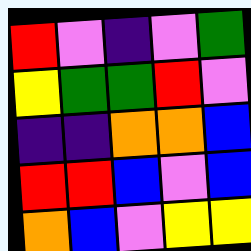[["red", "violet", "indigo", "violet", "green"], ["yellow", "green", "green", "red", "violet"], ["indigo", "indigo", "orange", "orange", "blue"], ["red", "red", "blue", "violet", "blue"], ["orange", "blue", "violet", "yellow", "yellow"]]